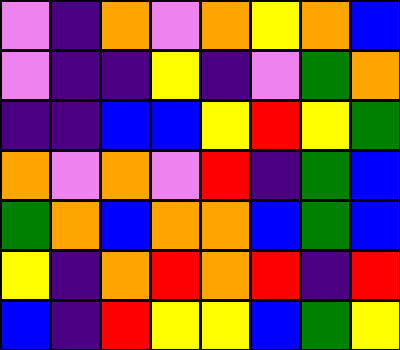[["violet", "indigo", "orange", "violet", "orange", "yellow", "orange", "blue"], ["violet", "indigo", "indigo", "yellow", "indigo", "violet", "green", "orange"], ["indigo", "indigo", "blue", "blue", "yellow", "red", "yellow", "green"], ["orange", "violet", "orange", "violet", "red", "indigo", "green", "blue"], ["green", "orange", "blue", "orange", "orange", "blue", "green", "blue"], ["yellow", "indigo", "orange", "red", "orange", "red", "indigo", "red"], ["blue", "indigo", "red", "yellow", "yellow", "blue", "green", "yellow"]]